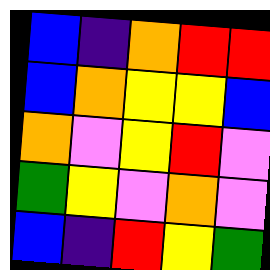[["blue", "indigo", "orange", "red", "red"], ["blue", "orange", "yellow", "yellow", "blue"], ["orange", "violet", "yellow", "red", "violet"], ["green", "yellow", "violet", "orange", "violet"], ["blue", "indigo", "red", "yellow", "green"]]